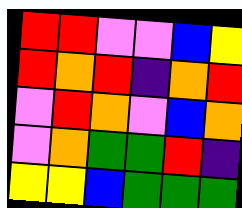[["red", "red", "violet", "violet", "blue", "yellow"], ["red", "orange", "red", "indigo", "orange", "red"], ["violet", "red", "orange", "violet", "blue", "orange"], ["violet", "orange", "green", "green", "red", "indigo"], ["yellow", "yellow", "blue", "green", "green", "green"]]